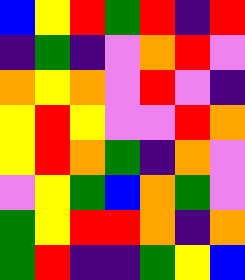[["blue", "yellow", "red", "green", "red", "indigo", "red"], ["indigo", "green", "indigo", "violet", "orange", "red", "violet"], ["orange", "yellow", "orange", "violet", "red", "violet", "indigo"], ["yellow", "red", "yellow", "violet", "violet", "red", "orange"], ["yellow", "red", "orange", "green", "indigo", "orange", "violet"], ["violet", "yellow", "green", "blue", "orange", "green", "violet"], ["green", "yellow", "red", "red", "orange", "indigo", "orange"], ["green", "red", "indigo", "indigo", "green", "yellow", "blue"]]